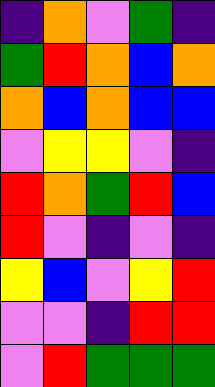[["indigo", "orange", "violet", "green", "indigo"], ["green", "red", "orange", "blue", "orange"], ["orange", "blue", "orange", "blue", "blue"], ["violet", "yellow", "yellow", "violet", "indigo"], ["red", "orange", "green", "red", "blue"], ["red", "violet", "indigo", "violet", "indigo"], ["yellow", "blue", "violet", "yellow", "red"], ["violet", "violet", "indigo", "red", "red"], ["violet", "red", "green", "green", "green"]]